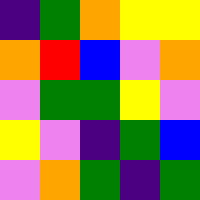[["indigo", "green", "orange", "yellow", "yellow"], ["orange", "red", "blue", "violet", "orange"], ["violet", "green", "green", "yellow", "violet"], ["yellow", "violet", "indigo", "green", "blue"], ["violet", "orange", "green", "indigo", "green"]]